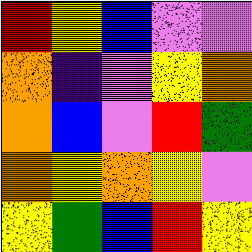[["red", "yellow", "blue", "violet", "violet"], ["orange", "indigo", "violet", "yellow", "orange"], ["orange", "blue", "violet", "red", "green"], ["orange", "yellow", "orange", "yellow", "violet"], ["yellow", "green", "blue", "red", "yellow"]]